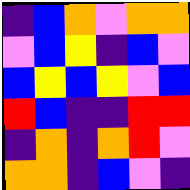[["indigo", "blue", "orange", "violet", "orange", "orange"], ["violet", "blue", "yellow", "indigo", "blue", "violet"], ["blue", "yellow", "blue", "yellow", "violet", "blue"], ["red", "blue", "indigo", "indigo", "red", "red"], ["indigo", "orange", "indigo", "orange", "red", "violet"], ["orange", "orange", "indigo", "blue", "violet", "indigo"]]